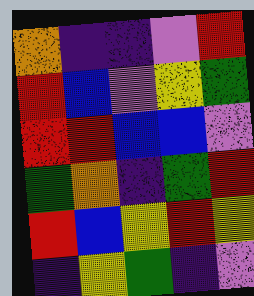[["orange", "indigo", "indigo", "violet", "red"], ["red", "blue", "violet", "yellow", "green"], ["red", "red", "blue", "blue", "violet"], ["green", "orange", "indigo", "green", "red"], ["red", "blue", "yellow", "red", "yellow"], ["indigo", "yellow", "green", "indigo", "violet"]]